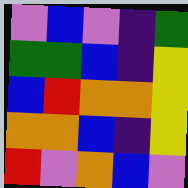[["violet", "blue", "violet", "indigo", "green"], ["green", "green", "blue", "indigo", "yellow"], ["blue", "red", "orange", "orange", "yellow"], ["orange", "orange", "blue", "indigo", "yellow"], ["red", "violet", "orange", "blue", "violet"]]